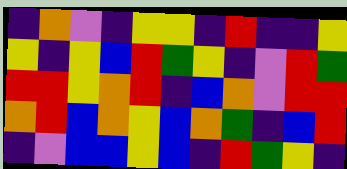[["indigo", "orange", "violet", "indigo", "yellow", "yellow", "indigo", "red", "indigo", "indigo", "yellow"], ["yellow", "indigo", "yellow", "blue", "red", "green", "yellow", "indigo", "violet", "red", "green"], ["red", "red", "yellow", "orange", "red", "indigo", "blue", "orange", "violet", "red", "red"], ["orange", "red", "blue", "orange", "yellow", "blue", "orange", "green", "indigo", "blue", "red"], ["indigo", "violet", "blue", "blue", "yellow", "blue", "indigo", "red", "green", "yellow", "indigo"]]